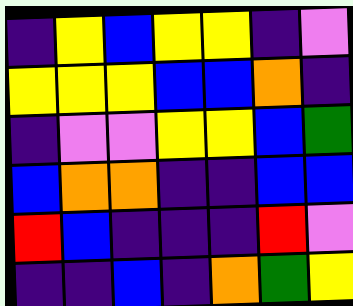[["indigo", "yellow", "blue", "yellow", "yellow", "indigo", "violet"], ["yellow", "yellow", "yellow", "blue", "blue", "orange", "indigo"], ["indigo", "violet", "violet", "yellow", "yellow", "blue", "green"], ["blue", "orange", "orange", "indigo", "indigo", "blue", "blue"], ["red", "blue", "indigo", "indigo", "indigo", "red", "violet"], ["indigo", "indigo", "blue", "indigo", "orange", "green", "yellow"]]